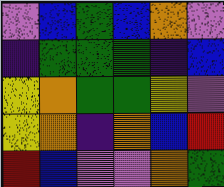[["violet", "blue", "green", "blue", "orange", "violet"], ["indigo", "green", "green", "green", "indigo", "blue"], ["yellow", "orange", "green", "green", "yellow", "violet"], ["yellow", "orange", "indigo", "orange", "blue", "red"], ["red", "blue", "violet", "violet", "orange", "green"]]